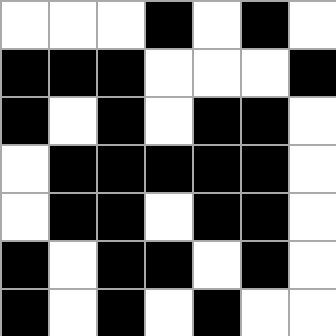[["white", "white", "white", "black", "white", "black", "white"], ["black", "black", "black", "white", "white", "white", "black"], ["black", "white", "black", "white", "black", "black", "white"], ["white", "black", "black", "black", "black", "black", "white"], ["white", "black", "black", "white", "black", "black", "white"], ["black", "white", "black", "black", "white", "black", "white"], ["black", "white", "black", "white", "black", "white", "white"]]